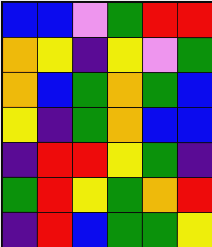[["blue", "blue", "violet", "green", "red", "red"], ["orange", "yellow", "indigo", "yellow", "violet", "green"], ["orange", "blue", "green", "orange", "green", "blue"], ["yellow", "indigo", "green", "orange", "blue", "blue"], ["indigo", "red", "red", "yellow", "green", "indigo"], ["green", "red", "yellow", "green", "orange", "red"], ["indigo", "red", "blue", "green", "green", "yellow"]]